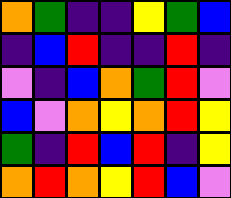[["orange", "green", "indigo", "indigo", "yellow", "green", "blue"], ["indigo", "blue", "red", "indigo", "indigo", "red", "indigo"], ["violet", "indigo", "blue", "orange", "green", "red", "violet"], ["blue", "violet", "orange", "yellow", "orange", "red", "yellow"], ["green", "indigo", "red", "blue", "red", "indigo", "yellow"], ["orange", "red", "orange", "yellow", "red", "blue", "violet"]]